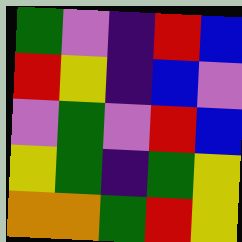[["green", "violet", "indigo", "red", "blue"], ["red", "yellow", "indigo", "blue", "violet"], ["violet", "green", "violet", "red", "blue"], ["yellow", "green", "indigo", "green", "yellow"], ["orange", "orange", "green", "red", "yellow"]]